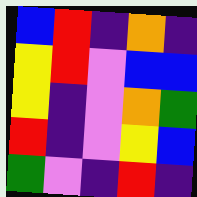[["blue", "red", "indigo", "orange", "indigo"], ["yellow", "red", "violet", "blue", "blue"], ["yellow", "indigo", "violet", "orange", "green"], ["red", "indigo", "violet", "yellow", "blue"], ["green", "violet", "indigo", "red", "indigo"]]